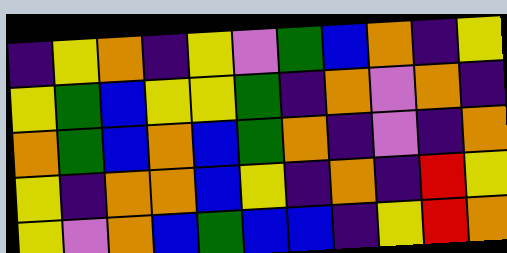[["indigo", "yellow", "orange", "indigo", "yellow", "violet", "green", "blue", "orange", "indigo", "yellow"], ["yellow", "green", "blue", "yellow", "yellow", "green", "indigo", "orange", "violet", "orange", "indigo"], ["orange", "green", "blue", "orange", "blue", "green", "orange", "indigo", "violet", "indigo", "orange"], ["yellow", "indigo", "orange", "orange", "blue", "yellow", "indigo", "orange", "indigo", "red", "yellow"], ["yellow", "violet", "orange", "blue", "green", "blue", "blue", "indigo", "yellow", "red", "orange"]]